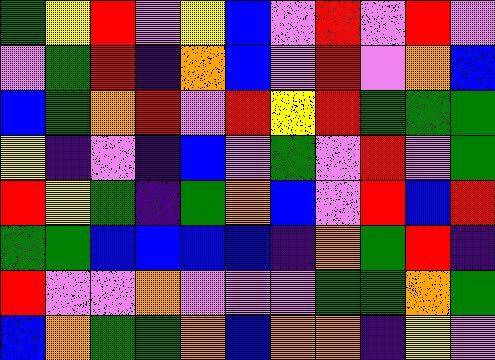[["green", "yellow", "red", "violet", "yellow", "blue", "violet", "red", "violet", "red", "violet"], ["violet", "green", "red", "indigo", "orange", "blue", "violet", "red", "violet", "orange", "blue"], ["blue", "green", "orange", "red", "violet", "red", "yellow", "red", "green", "green", "green"], ["yellow", "indigo", "violet", "indigo", "blue", "violet", "green", "violet", "red", "violet", "green"], ["red", "yellow", "green", "indigo", "green", "orange", "blue", "violet", "red", "blue", "red"], ["green", "green", "blue", "blue", "blue", "blue", "indigo", "orange", "green", "red", "indigo"], ["red", "violet", "violet", "orange", "violet", "violet", "violet", "green", "green", "orange", "green"], ["blue", "orange", "green", "green", "orange", "blue", "orange", "orange", "indigo", "yellow", "violet"]]